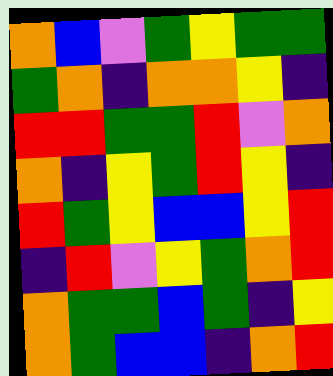[["orange", "blue", "violet", "green", "yellow", "green", "green"], ["green", "orange", "indigo", "orange", "orange", "yellow", "indigo"], ["red", "red", "green", "green", "red", "violet", "orange"], ["orange", "indigo", "yellow", "green", "red", "yellow", "indigo"], ["red", "green", "yellow", "blue", "blue", "yellow", "red"], ["indigo", "red", "violet", "yellow", "green", "orange", "red"], ["orange", "green", "green", "blue", "green", "indigo", "yellow"], ["orange", "green", "blue", "blue", "indigo", "orange", "red"]]